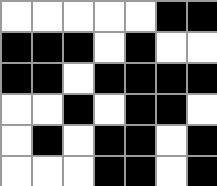[["white", "white", "white", "white", "white", "black", "black"], ["black", "black", "black", "white", "black", "white", "white"], ["black", "black", "white", "black", "black", "black", "black"], ["white", "white", "black", "white", "black", "black", "white"], ["white", "black", "white", "black", "black", "white", "black"], ["white", "white", "white", "black", "black", "white", "black"]]